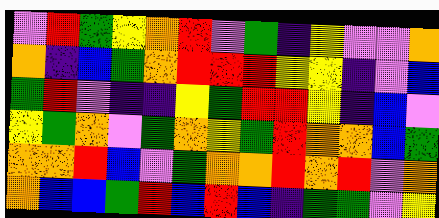[["violet", "red", "green", "yellow", "orange", "red", "violet", "green", "indigo", "yellow", "violet", "violet", "orange"], ["orange", "indigo", "blue", "green", "orange", "red", "red", "red", "yellow", "yellow", "indigo", "violet", "blue"], ["green", "red", "violet", "indigo", "indigo", "yellow", "green", "red", "red", "yellow", "indigo", "blue", "violet"], ["yellow", "green", "orange", "violet", "green", "orange", "yellow", "green", "red", "orange", "orange", "blue", "green"], ["orange", "orange", "red", "blue", "violet", "green", "orange", "orange", "red", "orange", "red", "violet", "orange"], ["orange", "blue", "blue", "green", "red", "blue", "red", "blue", "indigo", "green", "green", "violet", "yellow"]]